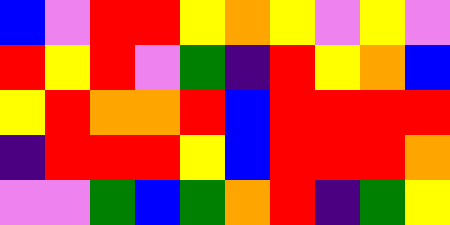[["blue", "violet", "red", "red", "yellow", "orange", "yellow", "violet", "yellow", "violet"], ["red", "yellow", "red", "violet", "green", "indigo", "red", "yellow", "orange", "blue"], ["yellow", "red", "orange", "orange", "red", "blue", "red", "red", "red", "red"], ["indigo", "red", "red", "red", "yellow", "blue", "red", "red", "red", "orange"], ["violet", "violet", "green", "blue", "green", "orange", "red", "indigo", "green", "yellow"]]